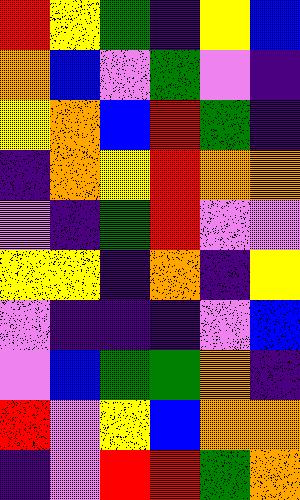[["red", "yellow", "green", "indigo", "yellow", "blue"], ["orange", "blue", "violet", "green", "violet", "indigo"], ["yellow", "orange", "blue", "red", "green", "indigo"], ["indigo", "orange", "yellow", "red", "orange", "orange"], ["violet", "indigo", "green", "red", "violet", "violet"], ["yellow", "yellow", "indigo", "orange", "indigo", "yellow"], ["violet", "indigo", "indigo", "indigo", "violet", "blue"], ["violet", "blue", "green", "green", "orange", "indigo"], ["red", "violet", "yellow", "blue", "orange", "orange"], ["indigo", "violet", "red", "red", "green", "orange"]]